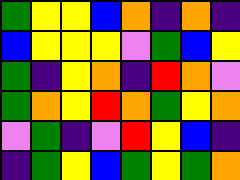[["green", "yellow", "yellow", "blue", "orange", "indigo", "orange", "indigo"], ["blue", "yellow", "yellow", "yellow", "violet", "green", "blue", "yellow"], ["green", "indigo", "yellow", "orange", "indigo", "red", "orange", "violet"], ["green", "orange", "yellow", "red", "orange", "green", "yellow", "orange"], ["violet", "green", "indigo", "violet", "red", "yellow", "blue", "indigo"], ["indigo", "green", "yellow", "blue", "green", "yellow", "green", "orange"]]